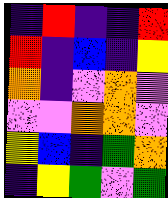[["indigo", "red", "indigo", "indigo", "red"], ["red", "indigo", "blue", "indigo", "yellow"], ["orange", "indigo", "violet", "orange", "violet"], ["violet", "violet", "orange", "orange", "violet"], ["yellow", "blue", "indigo", "green", "orange"], ["indigo", "yellow", "green", "violet", "green"]]